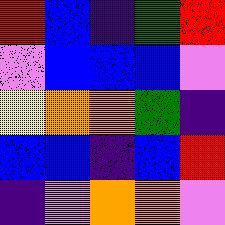[["red", "blue", "indigo", "green", "red"], ["violet", "blue", "blue", "blue", "violet"], ["yellow", "orange", "orange", "green", "indigo"], ["blue", "blue", "indigo", "blue", "red"], ["indigo", "violet", "orange", "orange", "violet"]]